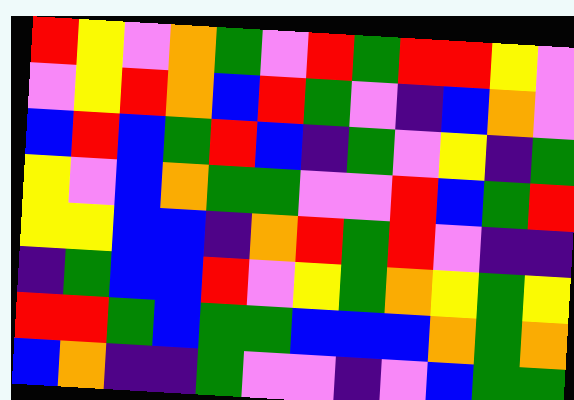[["red", "yellow", "violet", "orange", "green", "violet", "red", "green", "red", "red", "yellow", "violet"], ["violet", "yellow", "red", "orange", "blue", "red", "green", "violet", "indigo", "blue", "orange", "violet"], ["blue", "red", "blue", "green", "red", "blue", "indigo", "green", "violet", "yellow", "indigo", "green"], ["yellow", "violet", "blue", "orange", "green", "green", "violet", "violet", "red", "blue", "green", "red"], ["yellow", "yellow", "blue", "blue", "indigo", "orange", "red", "green", "red", "violet", "indigo", "indigo"], ["indigo", "green", "blue", "blue", "red", "violet", "yellow", "green", "orange", "yellow", "green", "yellow"], ["red", "red", "green", "blue", "green", "green", "blue", "blue", "blue", "orange", "green", "orange"], ["blue", "orange", "indigo", "indigo", "green", "violet", "violet", "indigo", "violet", "blue", "green", "green"]]